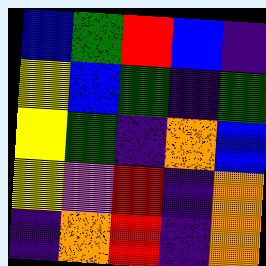[["blue", "green", "red", "blue", "indigo"], ["yellow", "blue", "green", "indigo", "green"], ["yellow", "green", "indigo", "orange", "blue"], ["yellow", "violet", "red", "indigo", "orange"], ["indigo", "orange", "red", "indigo", "orange"]]